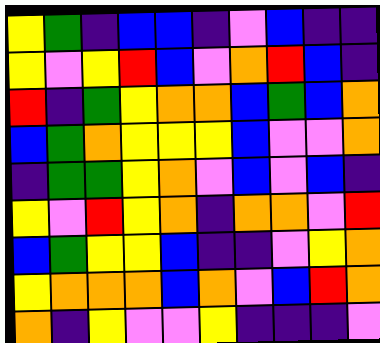[["yellow", "green", "indigo", "blue", "blue", "indigo", "violet", "blue", "indigo", "indigo"], ["yellow", "violet", "yellow", "red", "blue", "violet", "orange", "red", "blue", "indigo"], ["red", "indigo", "green", "yellow", "orange", "orange", "blue", "green", "blue", "orange"], ["blue", "green", "orange", "yellow", "yellow", "yellow", "blue", "violet", "violet", "orange"], ["indigo", "green", "green", "yellow", "orange", "violet", "blue", "violet", "blue", "indigo"], ["yellow", "violet", "red", "yellow", "orange", "indigo", "orange", "orange", "violet", "red"], ["blue", "green", "yellow", "yellow", "blue", "indigo", "indigo", "violet", "yellow", "orange"], ["yellow", "orange", "orange", "orange", "blue", "orange", "violet", "blue", "red", "orange"], ["orange", "indigo", "yellow", "violet", "violet", "yellow", "indigo", "indigo", "indigo", "violet"]]